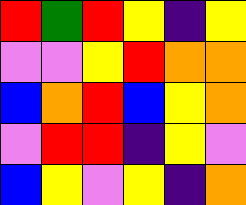[["red", "green", "red", "yellow", "indigo", "yellow"], ["violet", "violet", "yellow", "red", "orange", "orange"], ["blue", "orange", "red", "blue", "yellow", "orange"], ["violet", "red", "red", "indigo", "yellow", "violet"], ["blue", "yellow", "violet", "yellow", "indigo", "orange"]]